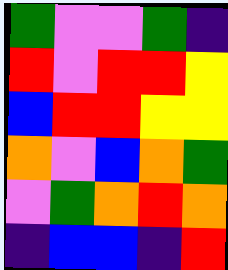[["green", "violet", "violet", "green", "indigo"], ["red", "violet", "red", "red", "yellow"], ["blue", "red", "red", "yellow", "yellow"], ["orange", "violet", "blue", "orange", "green"], ["violet", "green", "orange", "red", "orange"], ["indigo", "blue", "blue", "indigo", "red"]]